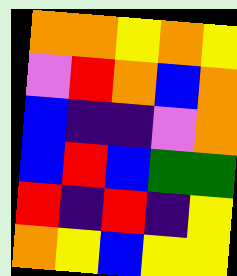[["orange", "orange", "yellow", "orange", "yellow"], ["violet", "red", "orange", "blue", "orange"], ["blue", "indigo", "indigo", "violet", "orange"], ["blue", "red", "blue", "green", "green"], ["red", "indigo", "red", "indigo", "yellow"], ["orange", "yellow", "blue", "yellow", "yellow"]]